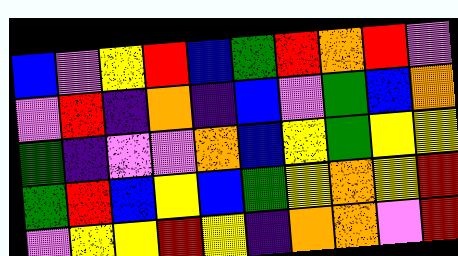[["blue", "violet", "yellow", "red", "blue", "green", "red", "orange", "red", "violet"], ["violet", "red", "indigo", "orange", "indigo", "blue", "violet", "green", "blue", "orange"], ["green", "indigo", "violet", "violet", "orange", "blue", "yellow", "green", "yellow", "yellow"], ["green", "red", "blue", "yellow", "blue", "green", "yellow", "orange", "yellow", "red"], ["violet", "yellow", "yellow", "red", "yellow", "indigo", "orange", "orange", "violet", "red"]]